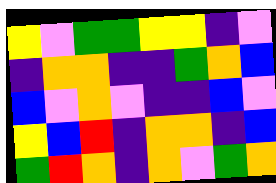[["yellow", "violet", "green", "green", "yellow", "yellow", "indigo", "violet"], ["indigo", "orange", "orange", "indigo", "indigo", "green", "orange", "blue"], ["blue", "violet", "orange", "violet", "indigo", "indigo", "blue", "violet"], ["yellow", "blue", "red", "indigo", "orange", "orange", "indigo", "blue"], ["green", "red", "orange", "indigo", "orange", "violet", "green", "orange"]]